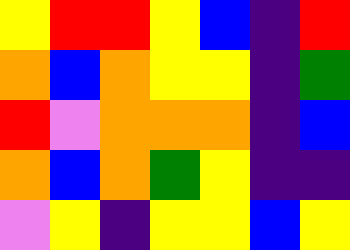[["yellow", "red", "red", "yellow", "blue", "indigo", "red"], ["orange", "blue", "orange", "yellow", "yellow", "indigo", "green"], ["red", "violet", "orange", "orange", "orange", "indigo", "blue"], ["orange", "blue", "orange", "green", "yellow", "indigo", "indigo"], ["violet", "yellow", "indigo", "yellow", "yellow", "blue", "yellow"]]